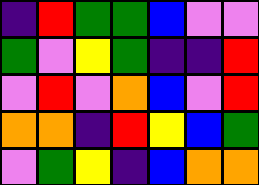[["indigo", "red", "green", "green", "blue", "violet", "violet"], ["green", "violet", "yellow", "green", "indigo", "indigo", "red"], ["violet", "red", "violet", "orange", "blue", "violet", "red"], ["orange", "orange", "indigo", "red", "yellow", "blue", "green"], ["violet", "green", "yellow", "indigo", "blue", "orange", "orange"]]